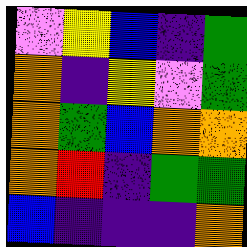[["violet", "yellow", "blue", "indigo", "green"], ["orange", "indigo", "yellow", "violet", "green"], ["orange", "green", "blue", "orange", "orange"], ["orange", "red", "indigo", "green", "green"], ["blue", "indigo", "indigo", "indigo", "orange"]]